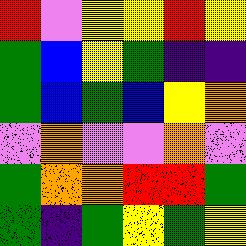[["red", "violet", "yellow", "yellow", "red", "yellow"], ["green", "blue", "yellow", "green", "indigo", "indigo"], ["green", "blue", "green", "blue", "yellow", "orange"], ["violet", "orange", "violet", "violet", "orange", "violet"], ["green", "orange", "orange", "red", "red", "green"], ["green", "indigo", "green", "yellow", "green", "yellow"]]